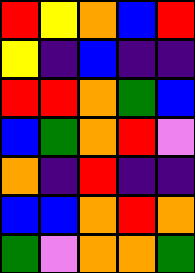[["red", "yellow", "orange", "blue", "red"], ["yellow", "indigo", "blue", "indigo", "indigo"], ["red", "red", "orange", "green", "blue"], ["blue", "green", "orange", "red", "violet"], ["orange", "indigo", "red", "indigo", "indigo"], ["blue", "blue", "orange", "red", "orange"], ["green", "violet", "orange", "orange", "green"]]